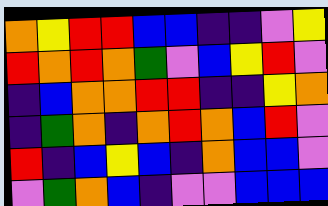[["orange", "yellow", "red", "red", "blue", "blue", "indigo", "indigo", "violet", "yellow"], ["red", "orange", "red", "orange", "green", "violet", "blue", "yellow", "red", "violet"], ["indigo", "blue", "orange", "orange", "red", "red", "indigo", "indigo", "yellow", "orange"], ["indigo", "green", "orange", "indigo", "orange", "red", "orange", "blue", "red", "violet"], ["red", "indigo", "blue", "yellow", "blue", "indigo", "orange", "blue", "blue", "violet"], ["violet", "green", "orange", "blue", "indigo", "violet", "violet", "blue", "blue", "blue"]]